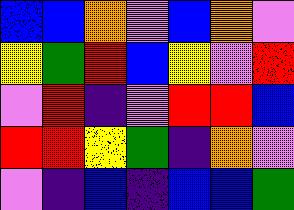[["blue", "blue", "orange", "violet", "blue", "orange", "violet"], ["yellow", "green", "red", "blue", "yellow", "violet", "red"], ["violet", "red", "indigo", "violet", "red", "red", "blue"], ["red", "red", "yellow", "green", "indigo", "orange", "violet"], ["violet", "indigo", "blue", "indigo", "blue", "blue", "green"]]